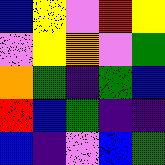[["blue", "yellow", "violet", "red", "yellow"], ["violet", "yellow", "orange", "violet", "green"], ["orange", "green", "indigo", "green", "blue"], ["red", "blue", "green", "indigo", "indigo"], ["blue", "indigo", "violet", "blue", "green"]]